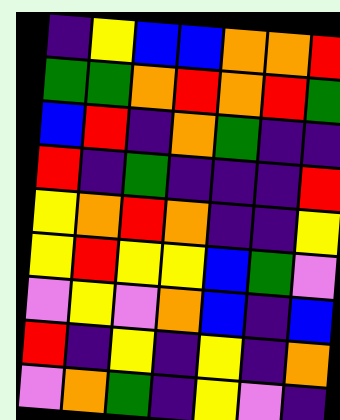[["indigo", "yellow", "blue", "blue", "orange", "orange", "red"], ["green", "green", "orange", "red", "orange", "red", "green"], ["blue", "red", "indigo", "orange", "green", "indigo", "indigo"], ["red", "indigo", "green", "indigo", "indigo", "indigo", "red"], ["yellow", "orange", "red", "orange", "indigo", "indigo", "yellow"], ["yellow", "red", "yellow", "yellow", "blue", "green", "violet"], ["violet", "yellow", "violet", "orange", "blue", "indigo", "blue"], ["red", "indigo", "yellow", "indigo", "yellow", "indigo", "orange"], ["violet", "orange", "green", "indigo", "yellow", "violet", "indigo"]]